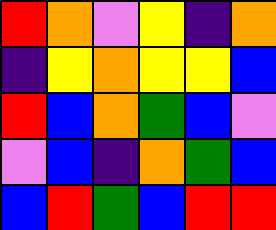[["red", "orange", "violet", "yellow", "indigo", "orange"], ["indigo", "yellow", "orange", "yellow", "yellow", "blue"], ["red", "blue", "orange", "green", "blue", "violet"], ["violet", "blue", "indigo", "orange", "green", "blue"], ["blue", "red", "green", "blue", "red", "red"]]